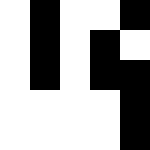[["white", "black", "white", "white", "black"], ["white", "black", "white", "black", "white"], ["white", "black", "white", "black", "black"], ["white", "white", "white", "white", "black"], ["white", "white", "white", "white", "black"]]